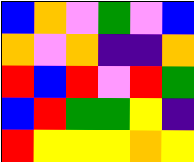[["blue", "orange", "violet", "green", "violet", "blue"], ["orange", "violet", "orange", "indigo", "indigo", "orange"], ["red", "blue", "red", "violet", "red", "green"], ["blue", "red", "green", "green", "yellow", "indigo"], ["red", "yellow", "yellow", "yellow", "orange", "yellow"]]